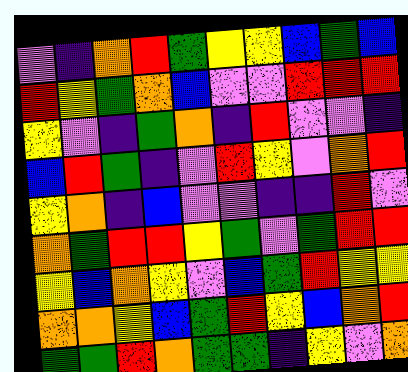[["violet", "indigo", "orange", "red", "green", "yellow", "yellow", "blue", "green", "blue"], ["red", "yellow", "green", "orange", "blue", "violet", "violet", "red", "red", "red"], ["yellow", "violet", "indigo", "green", "orange", "indigo", "red", "violet", "violet", "indigo"], ["blue", "red", "green", "indigo", "violet", "red", "yellow", "violet", "orange", "red"], ["yellow", "orange", "indigo", "blue", "violet", "violet", "indigo", "indigo", "red", "violet"], ["orange", "green", "red", "red", "yellow", "green", "violet", "green", "red", "red"], ["yellow", "blue", "orange", "yellow", "violet", "blue", "green", "red", "yellow", "yellow"], ["orange", "orange", "yellow", "blue", "green", "red", "yellow", "blue", "orange", "red"], ["green", "green", "red", "orange", "green", "green", "indigo", "yellow", "violet", "orange"]]